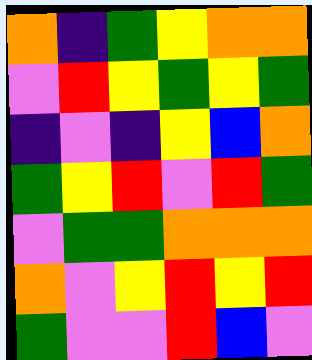[["orange", "indigo", "green", "yellow", "orange", "orange"], ["violet", "red", "yellow", "green", "yellow", "green"], ["indigo", "violet", "indigo", "yellow", "blue", "orange"], ["green", "yellow", "red", "violet", "red", "green"], ["violet", "green", "green", "orange", "orange", "orange"], ["orange", "violet", "yellow", "red", "yellow", "red"], ["green", "violet", "violet", "red", "blue", "violet"]]